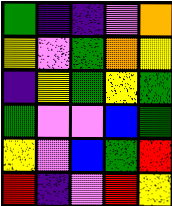[["green", "indigo", "indigo", "violet", "orange"], ["yellow", "violet", "green", "orange", "yellow"], ["indigo", "yellow", "green", "yellow", "green"], ["green", "violet", "violet", "blue", "green"], ["yellow", "violet", "blue", "green", "red"], ["red", "indigo", "violet", "red", "yellow"]]